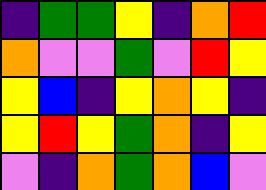[["indigo", "green", "green", "yellow", "indigo", "orange", "red"], ["orange", "violet", "violet", "green", "violet", "red", "yellow"], ["yellow", "blue", "indigo", "yellow", "orange", "yellow", "indigo"], ["yellow", "red", "yellow", "green", "orange", "indigo", "yellow"], ["violet", "indigo", "orange", "green", "orange", "blue", "violet"]]